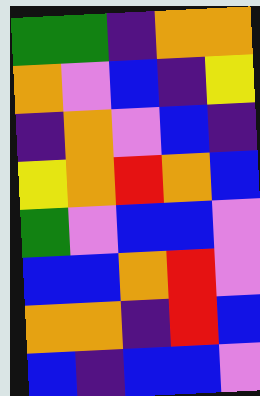[["green", "green", "indigo", "orange", "orange"], ["orange", "violet", "blue", "indigo", "yellow"], ["indigo", "orange", "violet", "blue", "indigo"], ["yellow", "orange", "red", "orange", "blue"], ["green", "violet", "blue", "blue", "violet"], ["blue", "blue", "orange", "red", "violet"], ["orange", "orange", "indigo", "red", "blue"], ["blue", "indigo", "blue", "blue", "violet"]]